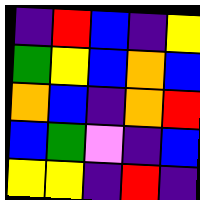[["indigo", "red", "blue", "indigo", "yellow"], ["green", "yellow", "blue", "orange", "blue"], ["orange", "blue", "indigo", "orange", "red"], ["blue", "green", "violet", "indigo", "blue"], ["yellow", "yellow", "indigo", "red", "indigo"]]